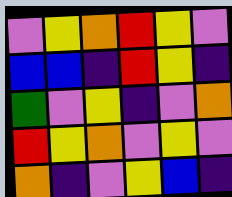[["violet", "yellow", "orange", "red", "yellow", "violet"], ["blue", "blue", "indigo", "red", "yellow", "indigo"], ["green", "violet", "yellow", "indigo", "violet", "orange"], ["red", "yellow", "orange", "violet", "yellow", "violet"], ["orange", "indigo", "violet", "yellow", "blue", "indigo"]]